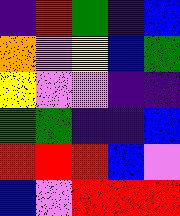[["indigo", "red", "green", "indigo", "blue"], ["orange", "violet", "yellow", "blue", "green"], ["yellow", "violet", "violet", "indigo", "indigo"], ["green", "green", "indigo", "indigo", "blue"], ["red", "red", "red", "blue", "violet"], ["blue", "violet", "red", "red", "red"]]